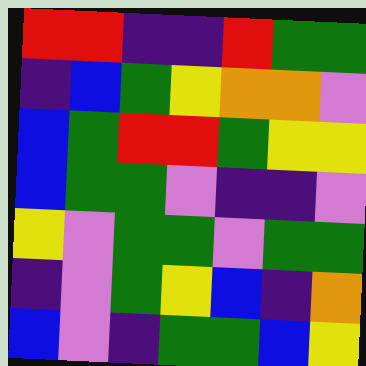[["red", "red", "indigo", "indigo", "red", "green", "green"], ["indigo", "blue", "green", "yellow", "orange", "orange", "violet"], ["blue", "green", "red", "red", "green", "yellow", "yellow"], ["blue", "green", "green", "violet", "indigo", "indigo", "violet"], ["yellow", "violet", "green", "green", "violet", "green", "green"], ["indigo", "violet", "green", "yellow", "blue", "indigo", "orange"], ["blue", "violet", "indigo", "green", "green", "blue", "yellow"]]